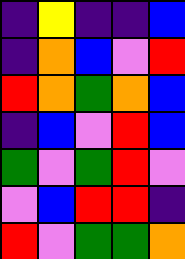[["indigo", "yellow", "indigo", "indigo", "blue"], ["indigo", "orange", "blue", "violet", "red"], ["red", "orange", "green", "orange", "blue"], ["indigo", "blue", "violet", "red", "blue"], ["green", "violet", "green", "red", "violet"], ["violet", "blue", "red", "red", "indigo"], ["red", "violet", "green", "green", "orange"]]